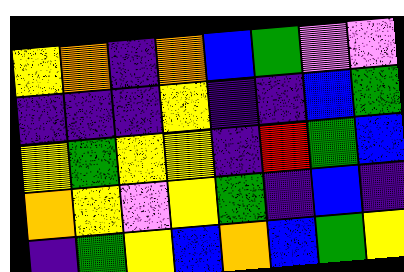[["yellow", "orange", "indigo", "orange", "blue", "green", "violet", "violet"], ["indigo", "indigo", "indigo", "yellow", "indigo", "indigo", "blue", "green"], ["yellow", "green", "yellow", "yellow", "indigo", "red", "green", "blue"], ["orange", "yellow", "violet", "yellow", "green", "indigo", "blue", "indigo"], ["indigo", "green", "yellow", "blue", "orange", "blue", "green", "yellow"]]